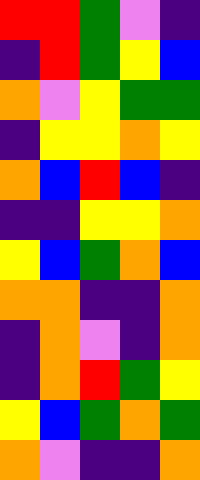[["red", "red", "green", "violet", "indigo"], ["indigo", "red", "green", "yellow", "blue"], ["orange", "violet", "yellow", "green", "green"], ["indigo", "yellow", "yellow", "orange", "yellow"], ["orange", "blue", "red", "blue", "indigo"], ["indigo", "indigo", "yellow", "yellow", "orange"], ["yellow", "blue", "green", "orange", "blue"], ["orange", "orange", "indigo", "indigo", "orange"], ["indigo", "orange", "violet", "indigo", "orange"], ["indigo", "orange", "red", "green", "yellow"], ["yellow", "blue", "green", "orange", "green"], ["orange", "violet", "indigo", "indigo", "orange"]]